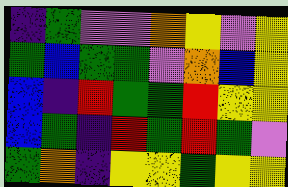[["indigo", "green", "violet", "violet", "orange", "yellow", "violet", "yellow"], ["green", "blue", "green", "green", "violet", "orange", "blue", "yellow"], ["blue", "indigo", "red", "green", "green", "red", "yellow", "yellow"], ["blue", "green", "indigo", "red", "green", "red", "green", "violet"], ["green", "orange", "indigo", "yellow", "yellow", "green", "yellow", "yellow"]]